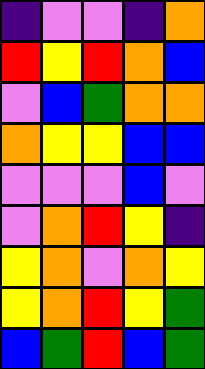[["indigo", "violet", "violet", "indigo", "orange"], ["red", "yellow", "red", "orange", "blue"], ["violet", "blue", "green", "orange", "orange"], ["orange", "yellow", "yellow", "blue", "blue"], ["violet", "violet", "violet", "blue", "violet"], ["violet", "orange", "red", "yellow", "indigo"], ["yellow", "orange", "violet", "orange", "yellow"], ["yellow", "orange", "red", "yellow", "green"], ["blue", "green", "red", "blue", "green"]]